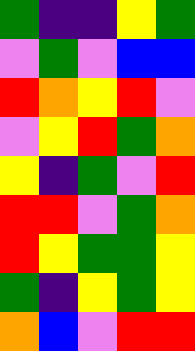[["green", "indigo", "indigo", "yellow", "green"], ["violet", "green", "violet", "blue", "blue"], ["red", "orange", "yellow", "red", "violet"], ["violet", "yellow", "red", "green", "orange"], ["yellow", "indigo", "green", "violet", "red"], ["red", "red", "violet", "green", "orange"], ["red", "yellow", "green", "green", "yellow"], ["green", "indigo", "yellow", "green", "yellow"], ["orange", "blue", "violet", "red", "red"]]